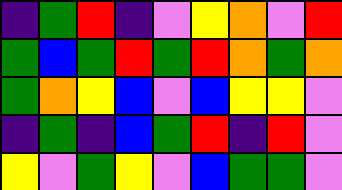[["indigo", "green", "red", "indigo", "violet", "yellow", "orange", "violet", "red"], ["green", "blue", "green", "red", "green", "red", "orange", "green", "orange"], ["green", "orange", "yellow", "blue", "violet", "blue", "yellow", "yellow", "violet"], ["indigo", "green", "indigo", "blue", "green", "red", "indigo", "red", "violet"], ["yellow", "violet", "green", "yellow", "violet", "blue", "green", "green", "violet"]]